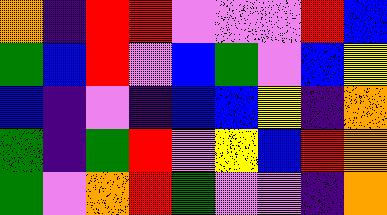[["orange", "indigo", "red", "red", "violet", "violet", "violet", "red", "blue"], ["green", "blue", "red", "violet", "blue", "green", "violet", "blue", "yellow"], ["blue", "indigo", "violet", "indigo", "blue", "blue", "yellow", "indigo", "orange"], ["green", "indigo", "green", "red", "violet", "yellow", "blue", "red", "orange"], ["green", "violet", "orange", "red", "green", "violet", "violet", "indigo", "orange"]]